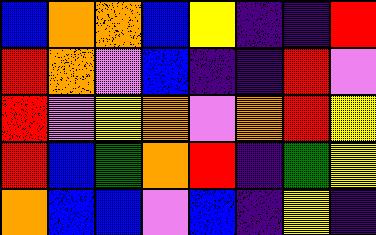[["blue", "orange", "orange", "blue", "yellow", "indigo", "indigo", "red"], ["red", "orange", "violet", "blue", "indigo", "indigo", "red", "violet"], ["red", "violet", "yellow", "orange", "violet", "orange", "red", "yellow"], ["red", "blue", "green", "orange", "red", "indigo", "green", "yellow"], ["orange", "blue", "blue", "violet", "blue", "indigo", "yellow", "indigo"]]